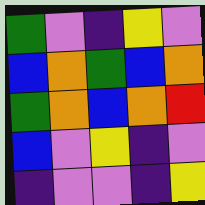[["green", "violet", "indigo", "yellow", "violet"], ["blue", "orange", "green", "blue", "orange"], ["green", "orange", "blue", "orange", "red"], ["blue", "violet", "yellow", "indigo", "violet"], ["indigo", "violet", "violet", "indigo", "yellow"]]